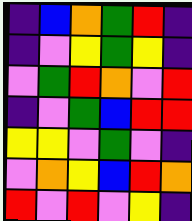[["indigo", "blue", "orange", "green", "red", "indigo"], ["indigo", "violet", "yellow", "green", "yellow", "indigo"], ["violet", "green", "red", "orange", "violet", "red"], ["indigo", "violet", "green", "blue", "red", "red"], ["yellow", "yellow", "violet", "green", "violet", "indigo"], ["violet", "orange", "yellow", "blue", "red", "orange"], ["red", "violet", "red", "violet", "yellow", "indigo"]]